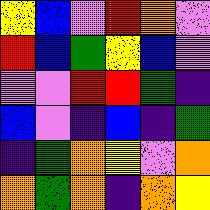[["yellow", "blue", "violet", "red", "orange", "violet"], ["red", "blue", "green", "yellow", "blue", "violet"], ["violet", "violet", "red", "red", "green", "indigo"], ["blue", "violet", "indigo", "blue", "indigo", "green"], ["indigo", "green", "orange", "yellow", "violet", "orange"], ["orange", "green", "orange", "indigo", "orange", "yellow"]]